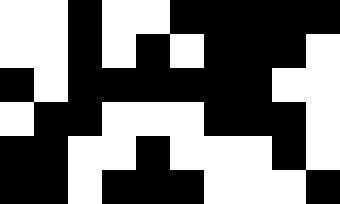[["white", "white", "black", "white", "white", "black", "black", "black", "black", "black"], ["white", "white", "black", "white", "black", "white", "black", "black", "black", "white"], ["black", "white", "black", "black", "black", "black", "black", "black", "white", "white"], ["white", "black", "black", "white", "white", "white", "black", "black", "black", "white"], ["black", "black", "white", "white", "black", "white", "white", "white", "black", "white"], ["black", "black", "white", "black", "black", "black", "white", "white", "white", "black"]]